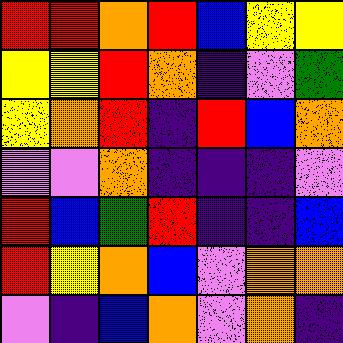[["red", "red", "orange", "red", "blue", "yellow", "yellow"], ["yellow", "yellow", "red", "orange", "indigo", "violet", "green"], ["yellow", "orange", "red", "indigo", "red", "blue", "orange"], ["violet", "violet", "orange", "indigo", "indigo", "indigo", "violet"], ["red", "blue", "green", "red", "indigo", "indigo", "blue"], ["red", "yellow", "orange", "blue", "violet", "orange", "orange"], ["violet", "indigo", "blue", "orange", "violet", "orange", "indigo"]]